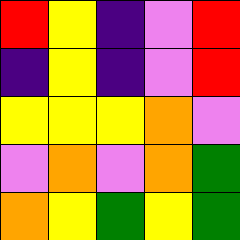[["red", "yellow", "indigo", "violet", "red"], ["indigo", "yellow", "indigo", "violet", "red"], ["yellow", "yellow", "yellow", "orange", "violet"], ["violet", "orange", "violet", "orange", "green"], ["orange", "yellow", "green", "yellow", "green"]]